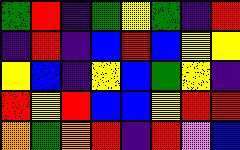[["green", "red", "indigo", "green", "yellow", "green", "indigo", "red"], ["indigo", "red", "indigo", "blue", "red", "blue", "yellow", "yellow"], ["yellow", "blue", "indigo", "yellow", "blue", "green", "yellow", "indigo"], ["red", "yellow", "red", "blue", "blue", "yellow", "red", "red"], ["orange", "green", "orange", "red", "indigo", "red", "violet", "blue"]]